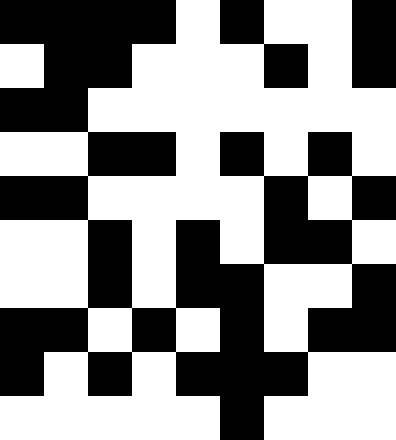[["black", "black", "black", "black", "white", "black", "white", "white", "black"], ["white", "black", "black", "white", "white", "white", "black", "white", "black"], ["black", "black", "white", "white", "white", "white", "white", "white", "white"], ["white", "white", "black", "black", "white", "black", "white", "black", "white"], ["black", "black", "white", "white", "white", "white", "black", "white", "black"], ["white", "white", "black", "white", "black", "white", "black", "black", "white"], ["white", "white", "black", "white", "black", "black", "white", "white", "black"], ["black", "black", "white", "black", "white", "black", "white", "black", "black"], ["black", "white", "black", "white", "black", "black", "black", "white", "white"], ["white", "white", "white", "white", "white", "black", "white", "white", "white"]]